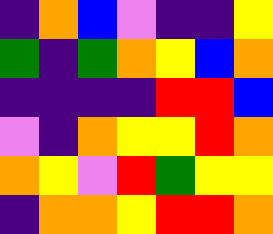[["indigo", "orange", "blue", "violet", "indigo", "indigo", "yellow"], ["green", "indigo", "green", "orange", "yellow", "blue", "orange"], ["indigo", "indigo", "indigo", "indigo", "red", "red", "blue"], ["violet", "indigo", "orange", "yellow", "yellow", "red", "orange"], ["orange", "yellow", "violet", "red", "green", "yellow", "yellow"], ["indigo", "orange", "orange", "yellow", "red", "red", "orange"]]